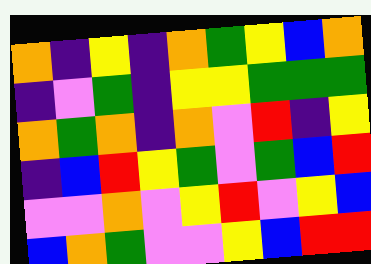[["orange", "indigo", "yellow", "indigo", "orange", "green", "yellow", "blue", "orange"], ["indigo", "violet", "green", "indigo", "yellow", "yellow", "green", "green", "green"], ["orange", "green", "orange", "indigo", "orange", "violet", "red", "indigo", "yellow"], ["indigo", "blue", "red", "yellow", "green", "violet", "green", "blue", "red"], ["violet", "violet", "orange", "violet", "yellow", "red", "violet", "yellow", "blue"], ["blue", "orange", "green", "violet", "violet", "yellow", "blue", "red", "red"]]